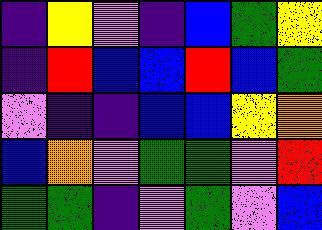[["indigo", "yellow", "violet", "indigo", "blue", "green", "yellow"], ["indigo", "red", "blue", "blue", "red", "blue", "green"], ["violet", "indigo", "indigo", "blue", "blue", "yellow", "orange"], ["blue", "orange", "violet", "green", "green", "violet", "red"], ["green", "green", "indigo", "violet", "green", "violet", "blue"]]